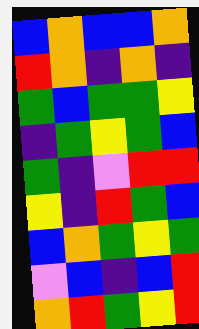[["blue", "orange", "blue", "blue", "orange"], ["red", "orange", "indigo", "orange", "indigo"], ["green", "blue", "green", "green", "yellow"], ["indigo", "green", "yellow", "green", "blue"], ["green", "indigo", "violet", "red", "red"], ["yellow", "indigo", "red", "green", "blue"], ["blue", "orange", "green", "yellow", "green"], ["violet", "blue", "indigo", "blue", "red"], ["orange", "red", "green", "yellow", "red"]]